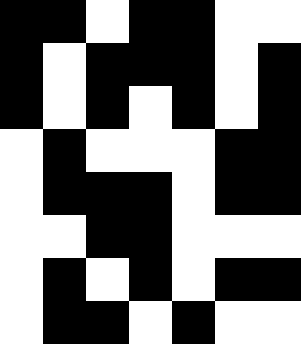[["black", "black", "white", "black", "black", "white", "white"], ["black", "white", "black", "black", "black", "white", "black"], ["black", "white", "black", "white", "black", "white", "black"], ["white", "black", "white", "white", "white", "black", "black"], ["white", "black", "black", "black", "white", "black", "black"], ["white", "white", "black", "black", "white", "white", "white"], ["white", "black", "white", "black", "white", "black", "black"], ["white", "black", "black", "white", "black", "white", "white"]]